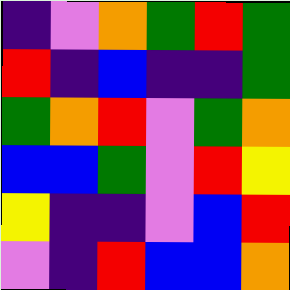[["indigo", "violet", "orange", "green", "red", "green"], ["red", "indigo", "blue", "indigo", "indigo", "green"], ["green", "orange", "red", "violet", "green", "orange"], ["blue", "blue", "green", "violet", "red", "yellow"], ["yellow", "indigo", "indigo", "violet", "blue", "red"], ["violet", "indigo", "red", "blue", "blue", "orange"]]